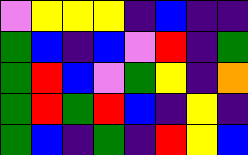[["violet", "yellow", "yellow", "yellow", "indigo", "blue", "indigo", "indigo"], ["green", "blue", "indigo", "blue", "violet", "red", "indigo", "green"], ["green", "red", "blue", "violet", "green", "yellow", "indigo", "orange"], ["green", "red", "green", "red", "blue", "indigo", "yellow", "indigo"], ["green", "blue", "indigo", "green", "indigo", "red", "yellow", "blue"]]